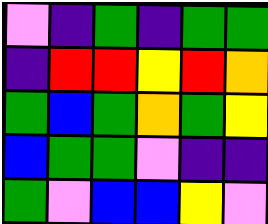[["violet", "indigo", "green", "indigo", "green", "green"], ["indigo", "red", "red", "yellow", "red", "orange"], ["green", "blue", "green", "orange", "green", "yellow"], ["blue", "green", "green", "violet", "indigo", "indigo"], ["green", "violet", "blue", "blue", "yellow", "violet"]]